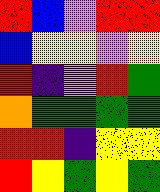[["red", "blue", "violet", "red", "red"], ["blue", "yellow", "yellow", "violet", "yellow"], ["red", "indigo", "violet", "red", "green"], ["orange", "green", "green", "green", "green"], ["red", "red", "indigo", "yellow", "yellow"], ["red", "yellow", "green", "yellow", "green"]]